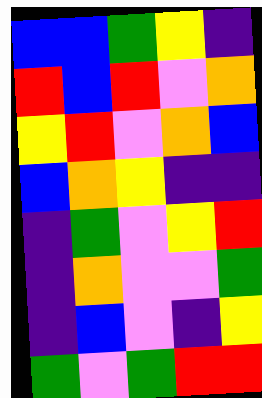[["blue", "blue", "green", "yellow", "indigo"], ["red", "blue", "red", "violet", "orange"], ["yellow", "red", "violet", "orange", "blue"], ["blue", "orange", "yellow", "indigo", "indigo"], ["indigo", "green", "violet", "yellow", "red"], ["indigo", "orange", "violet", "violet", "green"], ["indigo", "blue", "violet", "indigo", "yellow"], ["green", "violet", "green", "red", "red"]]